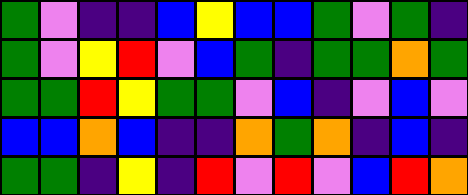[["green", "violet", "indigo", "indigo", "blue", "yellow", "blue", "blue", "green", "violet", "green", "indigo"], ["green", "violet", "yellow", "red", "violet", "blue", "green", "indigo", "green", "green", "orange", "green"], ["green", "green", "red", "yellow", "green", "green", "violet", "blue", "indigo", "violet", "blue", "violet"], ["blue", "blue", "orange", "blue", "indigo", "indigo", "orange", "green", "orange", "indigo", "blue", "indigo"], ["green", "green", "indigo", "yellow", "indigo", "red", "violet", "red", "violet", "blue", "red", "orange"]]